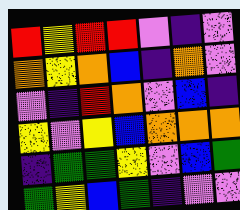[["red", "yellow", "red", "red", "violet", "indigo", "violet"], ["orange", "yellow", "orange", "blue", "indigo", "orange", "violet"], ["violet", "indigo", "red", "orange", "violet", "blue", "indigo"], ["yellow", "violet", "yellow", "blue", "orange", "orange", "orange"], ["indigo", "green", "green", "yellow", "violet", "blue", "green"], ["green", "yellow", "blue", "green", "indigo", "violet", "violet"]]